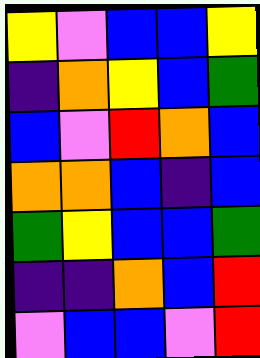[["yellow", "violet", "blue", "blue", "yellow"], ["indigo", "orange", "yellow", "blue", "green"], ["blue", "violet", "red", "orange", "blue"], ["orange", "orange", "blue", "indigo", "blue"], ["green", "yellow", "blue", "blue", "green"], ["indigo", "indigo", "orange", "blue", "red"], ["violet", "blue", "blue", "violet", "red"]]